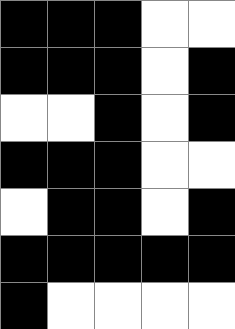[["black", "black", "black", "white", "white"], ["black", "black", "black", "white", "black"], ["white", "white", "black", "white", "black"], ["black", "black", "black", "white", "white"], ["white", "black", "black", "white", "black"], ["black", "black", "black", "black", "black"], ["black", "white", "white", "white", "white"]]